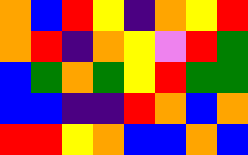[["orange", "blue", "red", "yellow", "indigo", "orange", "yellow", "red"], ["orange", "red", "indigo", "orange", "yellow", "violet", "red", "green"], ["blue", "green", "orange", "green", "yellow", "red", "green", "green"], ["blue", "blue", "indigo", "indigo", "red", "orange", "blue", "orange"], ["red", "red", "yellow", "orange", "blue", "blue", "orange", "blue"]]